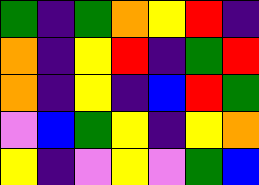[["green", "indigo", "green", "orange", "yellow", "red", "indigo"], ["orange", "indigo", "yellow", "red", "indigo", "green", "red"], ["orange", "indigo", "yellow", "indigo", "blue", "red", "green"], ["violet", "blue", "green", "yellow", "indigo", "yellow", "orange"], ["yellow", "indigo", "violet", "yellow", "violet", "green", "blue"]]